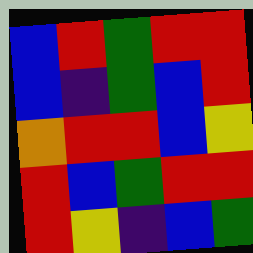[["blue", "red", "green", "red", "red"], ["blue", "indigo", "green", "blue", "red"], ["orange", "red", "red", "blue", "yellow"], ["red", "blue", "green", "red", "red"], ["red", "yellow", "indigo", "blue", "green"]]